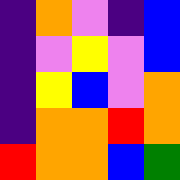[["indigo", "orange", "violet", "indigo", "blue"], ["indigo", "violet", "yellow", "violet", "blue"], ["indigo", "yellow", "blue", "violet", "orange"], ["indigo", "orange", "orange", "red", "orange"], ["red", "orange", "orange", "blue", "green"]]